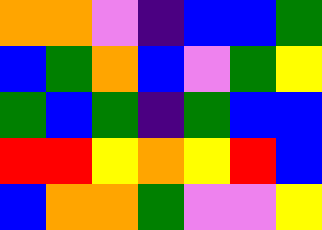[["orange", "orange", "violet", "indigo", "blue", "blue", "green"], ["blue", "green", "orange", "blue", "violet", "green", "yellow"], ["green", "blue", "green", "indigo", "green", "blue", "blue"], ["red", "red", "yellow", "orange", "yellow", "red", "blue"], ["blue", "orange", "orange", "green", "violet", "violet", "yellow"]]